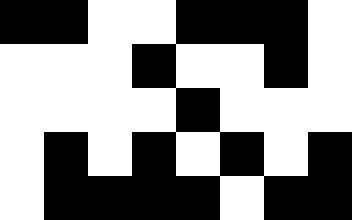[["black", "black", "white", "white", "black", "black", "black", "white"], ["white", "white", "white", "black", "white", "white", "black", "white"], ["white", "white", "white", "white", "black", "white", "white", "white"], ["white", "black", "white", "black", "white", "black", "white", "black"], ["white", "black", "black", "black", "black", "white", "black", "black"]]